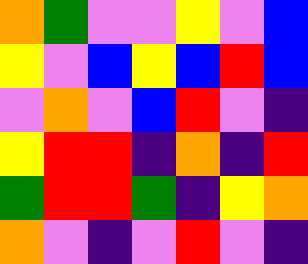[["orange", "green", "violet", "violet", "yellow", "violet", "blue"], ["yellow", "violet", "blue", "yellow", "blue", "red", "blue"], ["violet", "orange", "violet", "blue", "red", "violet", "indigo"], ["yellow", "red", "red", "indigo", "orange", "indigo", "red"], ["green", "red", "red", "green", "indigo", "yellow", "orange"], ["orange", "violet", "indigo", "violet", "red", "violet", "indigo"]]